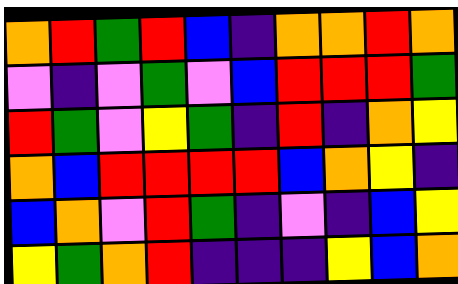[["orange", "red", "green", "red", "blue", "indigo", "orange", "orange", "red", "orange"], ["violet", "indigo", "violet", "green", "violet", "blue", "red", "red", "red", "green"], ["red", "green", "violet", "yellow", "green", "indigo", "red", "indigo", "orange", "yellow"], ["orange", "blue", "red", "red", "red", "red", "blue", "orange", "yellow", "indigo"], ["blue", "orange", "violet", "red", "green", "indigo", "violet", "indigo", "blue", "yellow"], ["yellow", "green", "orange", "red", "indigo", "indigo", "indigo", "yellow", "blue", "orange"]]